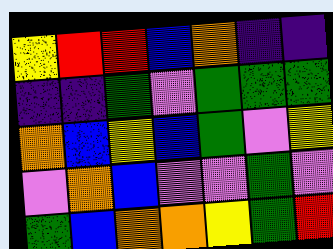[["yellow", "red", "red", "blue", "orange", "indigo", "indigo"], ["indigo", "indigo", "green", "violet", "green", "green", "green"], ["orange", "blue", "yellow", "blue", "green", "violet", "yellow"], ["violet", "orange", "blue", "violet", "violet", "green", "violet"], ["green", "blue", "orange", "orange", "yellow", "green", "red"]]